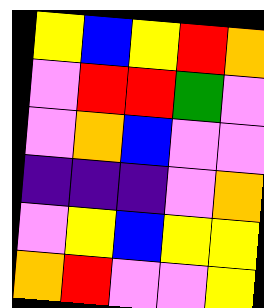[["yellow", "blue", "yellow", "red", "orange"], ["violet", "red", "red", "green", "violet"], ["violet", "orange", "blue", "violet", "violet"], ["indigo", "indigo", "indigo", "violet", "orange"], ["violet", "yellow", "blue", "yellow", "yellow"], ["orange", "red", "violet", "violet", "yellow"]]